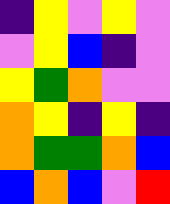[["indigo", "yellow", "violet", "yellow", "violet"], ["violet", "yellow", "blue", "indigo", "violet"], ["yellow", "green", "orange", "violet", "violet"], ["orange", "yellow", "indigo", "yellow", "indigo"], ["orange", "green", "green", "orange", "blue"], ["blue", "orange", "blue", "violet", "red"]]